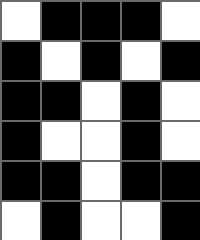[["white", "black", "black", "black", "white"], ["black", "white", "black", "white", "black"], ["black", "black", "white", "black", "white"], ["black", "white", "white", "black", "white"], ["black", "black", "white", "black", "black"], ["white", "black", "white", "white", "black"]]